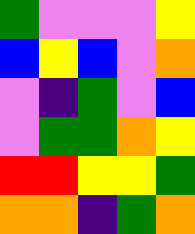[["green", "violet", "violet", "violet", "yellow"], ["blue", "yellow", "blue", "violet", "orange"], ["violet", "indigo", "green", "violet", "blue"], ["violet", "green", "green", "orange", "yellow"], ["red", "red", "yellow", "yellow", "green"], ["orange", "orange", "indigo", "green", "orange"]]